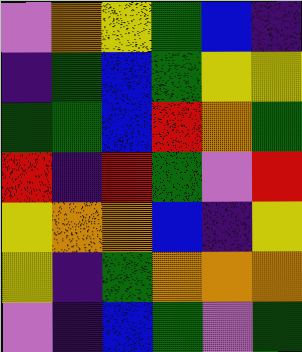[["violet", "orange", "yellow", "green", "blue", "indigo"], ["indigo", "green", "blue", "green", "yellow", "yellow"], ["green", "green", "blue", "red", "orange", "green"], ["red", "indigo", "red", "green", "violet", "red"], ["yellow", "orange", "orange", "blue", "indigo", "yellow"], ["yellow", "indigo", "green", "orange", "orange", "orange"], ["violet", "indigo", "blue", "green", "violet", "green"]]